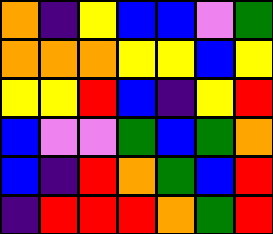[["orange", "indigo", "yellow", "blue", "blue", "violet", "green"], ["orange", "orange", "orange", "yellow", "yellow", "blue", "yellow"], ["yellow", "yellow", "red", "blue", "indigo", "yellow", "red"], ["blue", "violet", "violet", "green", "blue", "green", "orange"], ["blue", "indigo", "red", "orange", "green", "blue", "red"], ["indigo", "red", "red", "red", "orange", "green", "red"]]